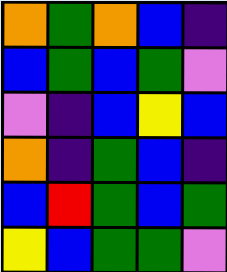[["orange", "green", "orange", "blue", "indigo"], ["blue", "green", "blue", "green", "violet"], ["violet", "indigo", "blue", "yellow", "blue"], ["orange", "indigo", "green", "blue", "indigo"], ["blue", "red", "green", "blue", "green"], ["yellow", "blue", "green", "green", "violet"]]